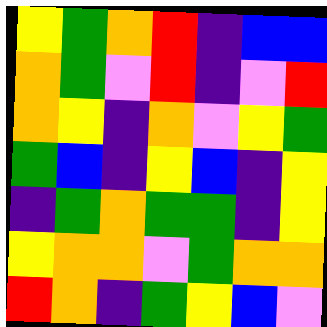[["yellow", "green", "orange", "red", "indigo", "blue", "blue"], ["orange", "green", "violet", "red", "indigo", "violet", "red"], ["orange", "yellow", "indigo", "orange", "violet", "yellow", "green"], ["green", "blue", "indigo", "yellow", "blue", "indigo", "yellow"], ["indigo", "green", "orange", "green", "green", "indigo", "yellow"], ["yellow", "orange", "orange", "violet", "green", "orange", "orange"], ["red", "orange", "indigo", "green", "yellow", "blue", "violet"]]